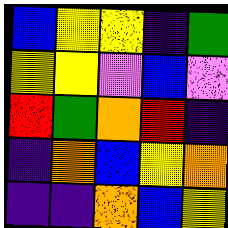[["blue", "yellow", "yellow", "indigo", "green"], ["yellow", "yellow", "violet", "blue", "violet"], ["red", "green", "orange", "red", "indigo"], ["indigo", "orange", "blue", "yellow", "orange"], ["indigo", "indigo", "orange", "blue", "yellow"]]